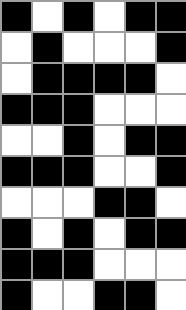[["black", "white", "black", "white", "black", "black"], ["white", "black", "white", "white", "white", "black"], ["white", "black", "black", "black", "black", "white"], ["black", "black", "black", "white", "white", "white"], ["white", "white", "black", "white", "black", "black"], ["black", "black", "black", "white", "white", "black"], ["white", "white", "white", "black", "black", "white"], ["black", "white", "black", "white", "black", "black"], ["black", "black", "black", "white", "white", "white"], ["black", "white", "white", "black", "black", "white"]]